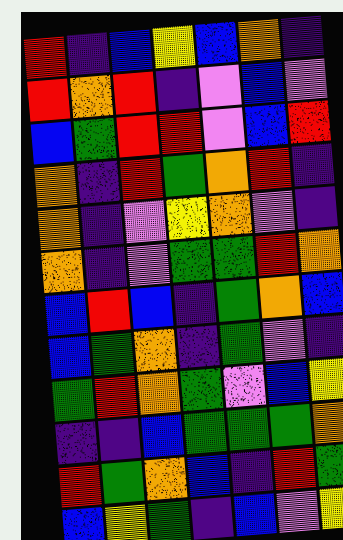[["red", "indigo", "blue", "yellow", "blue", "orange", "indigo"], ["red", "orange", "red", "indigo", "violet", "blue", "violet"], ["blue", "green", "red", "red", "violet", "blue", "red"], ["orange", "indigo", "red", "green", "orange", "red", "indigo"], ["orange", "indigo", "violet", "yellow", "orange", "violet", "indigo"], ["orange", "indigo", "violet", "green", "green", "red", "orange"], ["blue", "red", "blue", "indigo", "green", "orange", "blue"], ["blue", "green", "orange", "indigo", "green", "violet", "indigo"], ["green", "red", "orange", "green", "violet", "blue", "yellow"], ["indigo", "indigo", "blue", "green", "green", "green", "orange"], ["red", "green", "orange", "blue", "indigo", "red", "green"], ["blue", "yellow", "green", "indigo", "blue", "violet", "yellow"]]